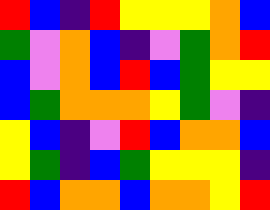[["red", "blue", "indigo", "red", "yellow", "yellow", "yellow", "orange", "blue"], ["green", "violet", "orange", "blue", "indigo", "violet", "green", "orange", "red"], ["blue", "violet", "orange", "blue", "red", "blue", "green", "yellow", "yellow"], ["blue", "green", "orange", "orange", "orange", "yellow", "green", "violet", "indigo"], ["yellow", "blue", "indigo", "violet", "red", "blue", "orange", "orange", "blue"], ["yellow", "green", "indigo", "blue", "green", "yellow", "yellow", "yellow", "indigo"], ["red", "blue", "orange", "orange", "blue", "orange", "orange", "yellow", "red"]]